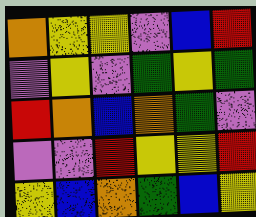[["orange", "yellow", "yellow", "violet", "blue", "red"], ["violet", "yellow", "violet", "green", "yellow", "green"], ["red", "orange", "blue", "orange", "green", "violet"], ["violet", "violet", "red", "yellow", "yellow", "red"], ["yellow", "blue", "orange", "green", "blue", "yellow"]]